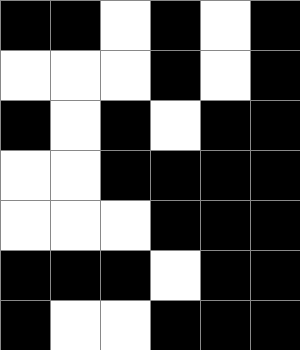[["black", "black", "white", "black", "white", "black"], ["white", "white", "white", "black", "white", "black"], ["black", "white", "black", "white", "black", "black"], ["white", "white", "black", "black", "black", "black"], ["white", "white", "white", "black", "black", "black"], ["black", "black", "black", "white", "black", "black"], ["black", "white", "white", "black", "black", "black"]]